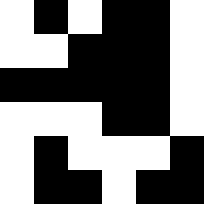[["white", "black", "white", "black", "black", "white"], ["white", "white", "black", "black", "black", "white"], ["black", "black", "black", "black", "black", "white"], ["white", "white", "white", "black", "black", "white"], ["white", "black", "white", "white", "white", "black"], ["white", "black", "black", "white", "black", "black"]]